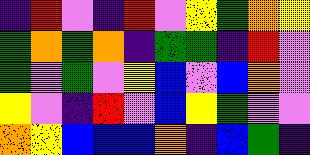[["indigo", "red", "violet", "indigo", "red", "violet", "yellow", "green", "orange", "yellow"], ["green", "orange", "green", "orange", "indigo", "green", "green", "indigo", "red", "violet"], ["green", "violet", "green", "violet", "yellow", "blue", "violet", "blue", "orange", "violet"], ["yellow", "violet", "indigo", "red", "violet", "blue", "yellow", "green", "violet", "violet"], ["orange", "yellow", "blue", "blue", "blue", "orange", "indigo", "blue", "green", "indigo"]]